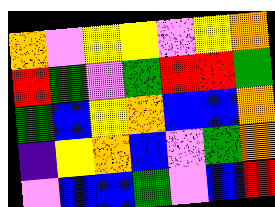[["orange", "violet", "yellow", "yellow", "violet", "yellow", "orange"], ["red", "green", "violet", "green", "red", "red", "green"], ["green", "blue", "yellow", "orange", "blue", "blue", "orange"], ["indigo", "yellow", "orange", "blue", "violet", "green", "orange"], ["violet", "blue", "blue", "green", "violet", "blue", "red"]]